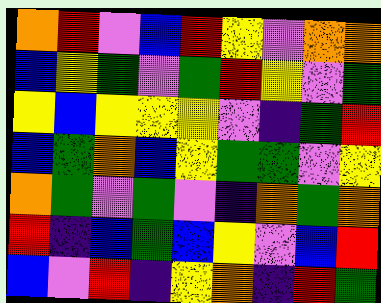[["orange", "red", "violet", "blue", "red", "yellow", "violet", "orange", "orange"], ["blue", "yellow", "green", "violet", "green", "red", "yellow", "violet", "green"], ["yellow", "blue", "yellow", "yellow", "yellow", "violet", "indigo", "green", "red"], ["blue", "green", "orange", "blue", "yellow", "green", "green", "violet", "yellow"], ["orange", "green", "violet", "green", "violet", "indigo", "orange", "green", "orange"], ["red", "indigo", "blue", "green", "blue", "yellow", "violet", "blue", "red"], ["blue", "violet", "red", "indigo", "yellow", "orange", "indigo", "red", "green"]]